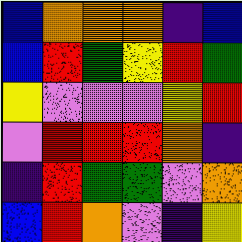[["blue", "orange", "orange", "orange", "indigo", "blue"], ["blue", "red", "green", "yellow", "red", "green"], ["yellow", "violet", "violet", "violet", "yellow", "red"], ["violet", "red", "red", "red", "orange", "indigo"], ["indigo", "red", "green", "green", "violet", "orange"], ["blue", "red", "orange", "violet", "indigo", "yellow"]]